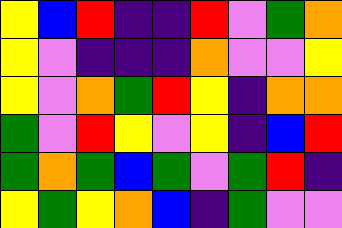[["yellow", "blue", "red", "indigo", "indigo", "red", "violet", "green", "orange"], ["yellow", "violet", "indigo", "indigo", "indigo", "orange", "violet", "violet", "yellow"], ["yellow", "violet", "orange", "green", "red", "yellow", "indigo", "orange", "orange"], ["green", "violet", "red", "yellow", "violet", "yellow", "indigo", "blue", "red"], ["green", "orange", "green", "blue", "green", "violet", "green", "red", "indigo"], ["yellow", "green", "yellow", "orange", "blue", "indigo", "green", "violet", "violet"]]